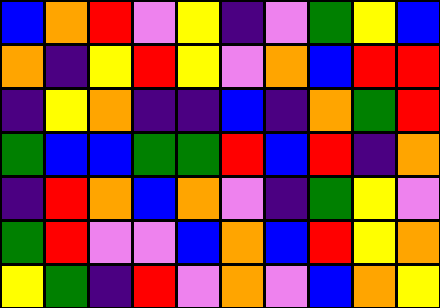[["blue", "orange", "red", "violet", "yellow", "indigo", "violet", "green", "yellow", "blue"], ["orange", "indigo", "yellow", "red", "yellow", "violet", "orange", "blue", "red", "red"], ["indigo", "yellow", "orange", "indigo", "indigo", "blue", "indigo", "orange", "green", "red"], ["green", "blue", "blue", "green", "green", "red", "blue", "red", "indigo", "orange"], ["indigo", "red", "orange", "blue", "orange", "violet", "indigo", "green", "yellow", "violet"], ["green", "red", "violet", "violet", "blue", "orange", "blue", "red", "yellow", "orange"], ["yellow", "green", "indigo", "red", "violet", "orange", "violet", "blue", "orange", "yellow"]]